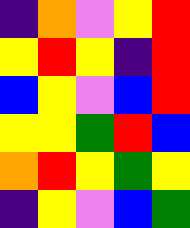[["indigo", "orange", "violet", "yellow", "red"], ["yellow", "red", "yellow", "indigo", "red"], ["blue", "yellow", "violet", "blue", "red"], ["yellow", "yellow", "green", "red", "blue"], ["orange", "red", "yellow", "green", "yellow"], ["indigo", "yellow", "violet", "blue", "green"]]